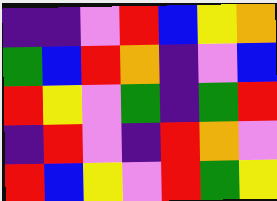[["indigo", "indigo", "violet", "red", "blue", "yellow", "orange"], ["green", "blue", "red", "orange", "indigo", "violet", "blue"], ["red", "yellow", "violet", "green", "indigo", "green", "red"], ["indigo", "red", "violet", "indigo", "red", "orange", "violet"], ["red", "blue", "yellow", "violet", "red", "green", "yellow"]]